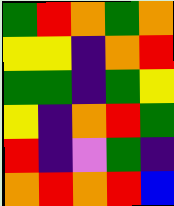[["green", "red", "orange", "green", "orange"], ["yellow", "yellow", "indigo", "orange", "red"], ["green", "green", "indigo", "green", "yellow"], ["yellow", "indigo", "orange", "red", "green"], ["red", "indigo", "violet", "green", "indigo"], ["orange", "red", "orange", "red", "blue"]]